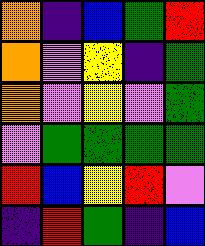[["orange", "indigo", "blue", "green", "red"], ["orange", "violet", "yellow", "indigo", "green"], ["orange", "violet", "yellow", "violet", "green"], ["violet", "green", "green", "green", "green"], ["red", "blue", "yellow", "red", "violet"], ["indigo", "red", "green", "indigo", "blue"]]